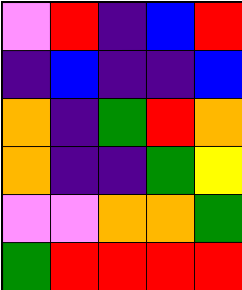[["violet", "red", "indigo", "blue", "red"], ["indigo", "blue", "indigo", "indigo", "blue"], ["orange", "indigo", "green", "red", "orange"], ["orange", "indigo", "indigo", "green", "yellow"], ["violet", "violet", "orange", "orange", "green"], ["green", "red", "red", "red", "red"]]